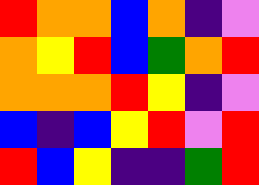[["red", "orange", "orange", "blue", "orange", "indigo", "violet"], ["orange", "yellow", "red", "blue", "green", "orange", "red"], ["orange", "orange", "orange", "red", "yellow", "indigo", "violet"], ["blue", "indigo", "blue", "yellow", "red", "violet", "red"], ["red", "blue", "yellow", "indigo", "indigo", "green", "red"]]